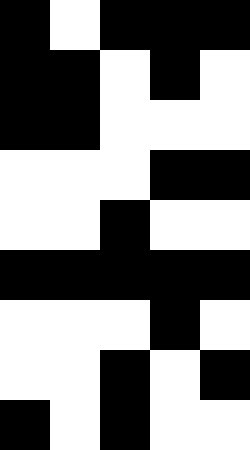[["black", "white", "black", "black", "black"], ["black", "black", "white", "black", "white"], ["black", "black", "white", "white", "white"], ["white", "white", "white", "black", "black"], ["white", "white", "black", "white", "white"], ["black", "black", "black", "black", "black"], ["white", "white", "white", "black", "white"], ["white", "white", "black", "white", "black"], ["black", "white", "black", "white", "white"]]